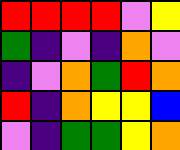[["red", "red", "red", "red", "violet", "yellow"], ["green", "indigo", "violet", "indigo", "orange", "violet"], ["indigo", "violet", "orange", "green", "red", "orange"], ["red", "indigo", "orange", "yellow", "yellow", "blue"], ["violet", "indigo", "green", "green", "yellow", "orange"]]